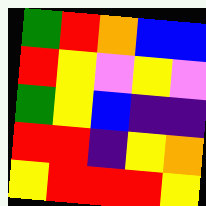[["green", "red", "orange", "blue", "blue"], ["red", "yellow", "violet", "yellow", "violet"], ["green", "yellow", "blue", "indigo", "indigo"], ["red", "red", "indigo", "yellow", "orange"], ["yellow", "red", "red", "red", "yellow"]]